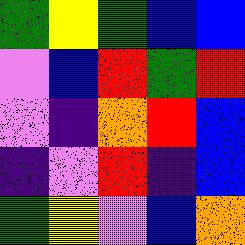[["green", "yellow", "green", "blue", "blue"], ["violet", "blue", "red", "green", "red"], ["violet", "indigo", "orange", "red", "blue"], ["indigo", "violet", "red", "indigo", "blue"], ["green", "yellow", "violet", "blue", "orange"]]